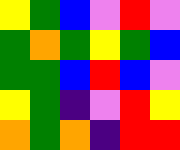[["yellow", "green", "blue", "violet", "red", "violet"], ["green", "orange", "green", "yellow", "green", "blue"], ["green", "green", "blue", "red", "blue", "violet"], ["yellow", "green", "indigo", "violet", "red", "yellow"], ["orange", "green", "orange", "indigo", "red", "red"]]